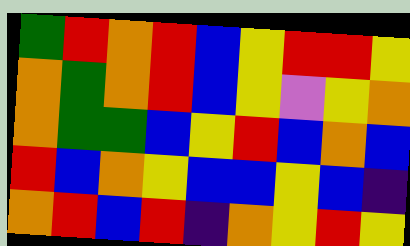[["green", "red", "orange", "red", "blue", "yellow", "red", "red", "yellow"], ["orange", "green", "orange", "red", "blue", "yellow", "violet", "yellow", "orange"], ["orange", "green", "green", "blue", "yellow", "red", "blue", "orange", "blue"], ["red", "blue", "orange", "yellow", "blue", "blue", "yellow", "blue", "indigo"], ["orange", "red", "blue", "red", "indigo", "orange", "yellow", "red", "yellow"]]